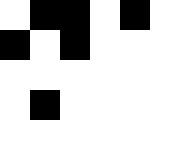[["white", "black", "black", "white", "black", "white"], ["black", "white", "black", "white", "white", "white"], ["white", "white", "white", "white", "white", "white"], ["white", "black", "white", "white", "white", "white"], ["white", "white", "white", "white", "white", "white"]]